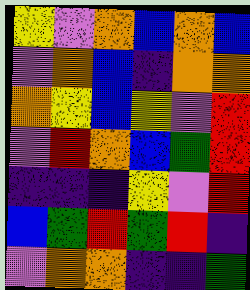[["yellow", "violet", "orange", "blue", "orange", "blue"], ["violet", "orange", "blue", "indigo", "orange", "orange"], ["orange", "yellow", "blue", "yellow", "violet", "red"], ["violet", "red", "orange", "blue", "green", "red"], ["indigo", "indigo", "indigo", "yellow", "violet", "red"], ["blue", "green", "red", "green", "red", "indigo"], ["violet", "orange", "orange", "indigo", "indigo", "green"]]